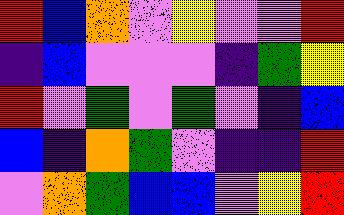[["red", "blue", "orange", "violet", "yellow", "violet", "violet", "red"], ["indigo", "blue", "violet", "violet", "violet", "indigo", "green", "yellow"], ["red", "violet", "green", "violet", "green", "violet", "indigo", "blue"], ["blue", "indigo", "orange", "green", "violet", "indigo", "indigo", "red"], ["violet", "orange", "green", "blue", "blue", "violet", "yellow", "red"]]